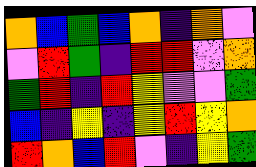[["orange", "blue", "green", "blue", "orange", "indigo", "orange", "violet"], ["violet", "red", "green", "indigo", "red", "red", "violet", "orange"], ["green", "red", "indigo", "red", "yellow", "violet", "violet", "green"], ["blue", "indigo", "yellow", "indigo", "yellow", "red", "yellow", "orange"], ["red", "orange", "blue", "red", "violet", "indigo", "yellow", "green"]]